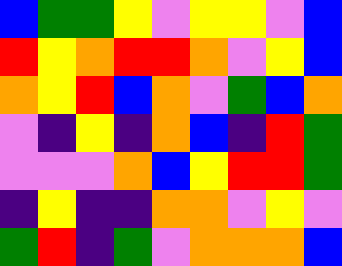[["blue", "green", "green", "yellow", "violet", "yellow", "yellow", "violet", "blue"], ["red", "yellow", "orange", "red", "red", "orange", "violet", "yellow", "blue"], ["orange", "yellow", "red", "blue", "orange", "violet", "green", "blue", "orange"], ["violet", "indigo", "yellow", "indigo", "orange", "blue", "indigo", "red", "green"], ["violet", "violet", "violet", "orange", "blue", "yellow", "red", "red", "green"], ["indigo", "yellow", "indigo", "indigo", "orange", "orange", "violet", "yellow", "violet"], ["green", "red", "indigo", "green", "violet", "orange", "orange", "orange", "blue"]]